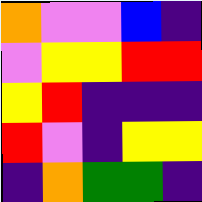[["orange", "violet", "violet", "blue", "indigo"], ["violet", "yellow", "yellow", "red", "red"], ["yellow", "red", "indigo", "indigo", "indigo"], ["red", "violet", "indigo", "yellow", "yellow"], ["indigo", "orange", "green", "green", "indigo"]]